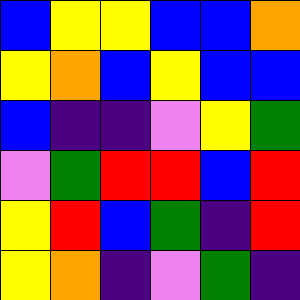[["blue", "yellow", "yellow", "blue", "blue", "orange"], ["yellow", "orange", "blue", "yellow", "blue", "blue"], ["blue", "indigo", "indigo", "violet", "yellow", "green"], ["violet", "green", "red", "red", "blue", "red"], ["yellow", "red", "blue", "green", "indigo", "red"], ["yellow", "orange", "indigo", "violet", "green", "indigo"]]